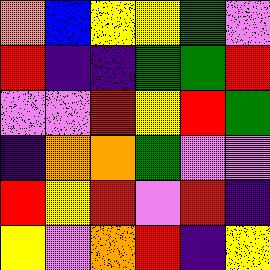[["orange", "blue", "yellow", "yellow", "green", "violet"], ["red", "indigo", "indigo", "green", "green", "red"], ["violet", "violet", "red", "yellow", "red", "green"], ["indigo", "orange", "orange", "green", "violet", "violet"], ["red", "yellow", "red", "violet", "red", "indigo"], ["yellow", "violet", "orange", "red", "indigo", "yellow"]]